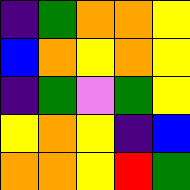[["indigo", "green", "orange", "orange", "yellow"], ["blue", "orange", "yellow", "orange", "yellow"], ["indigo", "green", "violet", "green", "yellow"], ["yellow", "orange", "yellow", "indigo", "blue"], ["orange", "orange", "yellow", "red", "green"]]